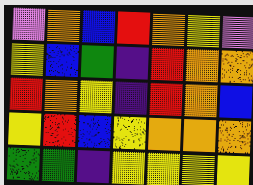[["violet", "orange", "blue", "red", "orange", "yellow", "violet"], ["yellow", "blue", "green", "indigo", "red", "orange", "orange"], ["red", "orange", "yellow", "indigo", "red", "orange", "blue"], ["yellow", "red", "blue", "yellow", "orange", "orange", "orange"], ["green", "green", "indigo", "yellow", "yellow", "yellow", "yellow"]]